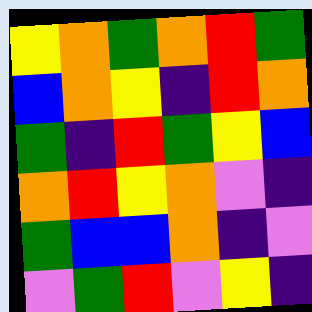[["yellow", "orange", "green", "orange", "red", "green"], ["blue", "orange", "yellow", "indigo", "red", "orange"], ["green", "indigo", "red", "green", "yellow", "blue"], ["orange", "red", "yellow", "orange", "violet", "indigo"], ["green", "blue", "blue", "orange", "indigo", "violet"], ["violet", "green", "red", "violet", "yellow", "indigo"]]